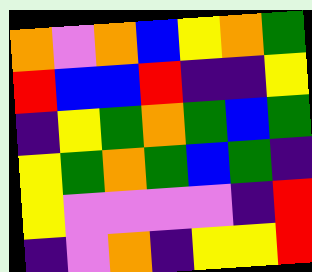[["orange", "violet", "orange", "blue", "yellow", "orange", "green"], ["red", "blue", "blue", "red", "indigo", "indigo", "yellow"], ["indigo", "yellow", "green", "orange", "green", "blue", "green"], ["yellow", "green", "orange", "green", "blue", "green", "indigo"], ["yellow", "violet", "violet", "violet", "violet", "indigo", "red"], ["indigo", "violet", "orange", "indigo", "yellow", "yellow", "red"]]